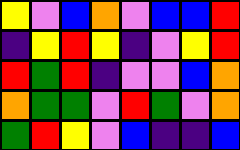[["yellow", "violet", "blue", "orange", "violet", "blue", "blue", "red"], ["indigo", "yellow", "red", "yellow", "indigo", "violet", "yellow", "red"], ["red", "green", "red", "indigo", "violet", "violet", "blue", "orange"], ["orange", "green", "green", "violet", "red", "green", "violet", "orange"], ["green", "red", "yellow", "violet", "blue", "indigo", "indigo", "blue"]]